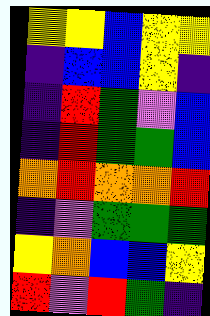[["yellow", "yellow", "blue", "yellow", "yellow"], ["indigo", "blue", "blue", "yellow", "indigo"], ["indigo", "red", "green", "violet", "blue"], ["indigo", "red", "green", "green", "blue"], ["orange", "red", "orange", "orange", "red"], ["indigo", "violet", "green", "green", "green"], ["yellow", "orange", "blue", "blue", "yellow"], ["red", "violet", "red", "green", "indigo"]]